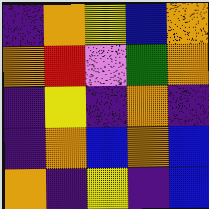[["indigo", "orange", "yellow", "blue", "orange"], ["orange", "red", "violet", "green", "orange"], ["indigo", "yellow", "indigo", "orange", "indigo"], ["indigo", "orange", "blue", "orange", "blue"], ["orange", "indigo", "yellow", "indigo", "blue"]]